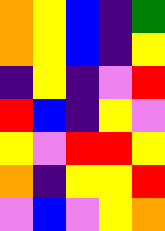[["orange", "yellow", "blue", "indigo", "green"], ["orange", "yellow", "blue", "indigo", "yellow"], ["indigo", "yellow", "indigo", "violet", "red"], ["red", "blue", "indigo", "yellow", "violet"], ["yellow", "violet", "red", "red", "yellow"], ["orange", "indigo", "yellow", "yellow", "red"], ["violet", "blue", "violet", "yellow", "orange"]]